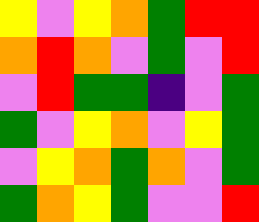[["yellow", "violet", "yellow", "orange", "green", "red", "red"], ["orange", "red", "orange", "violet", "green", "violet", "red"], ["violet", "red", "green", "green", "indigo", "violet", "green"], ["green", "violet", "yellow", "orange", "violet", "yellow", "green"], ["violet", "yellow", "orange", "green", "orange", "violet", "green"], ["green", "orange", "yellow", "green", "violet", "violet", "red"]]